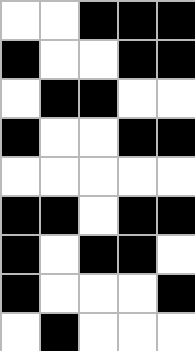[["white", "white", "black", "black", "black"], ["black", "white", "white", "black", "black"], ["white", "black", "black", "white", "white"], ["black", "white", "white", "black", "black"], ["white", "white", "white", "white", "white"], ["black", "black", "white", "black", "black"], ["black", "white", "black", "black", "white"], ["black", "white", "white", "white", "black"], ["white", "black", "white", "white", "white"]]